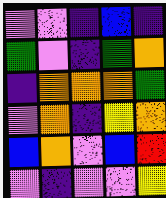[["violet", "violet", "indigo", "blue", "indigo"], ["green", "violet", "indigo", "green", "orange"], ["indigo", "orange", "orange", "orange", "green"], ["violet", "orange", "indigo", "yellow", "orange"], ["blue", "orange", "violet", "blue", "red"], ["violet", "indigo", "violet", "violet", "yellow"]]